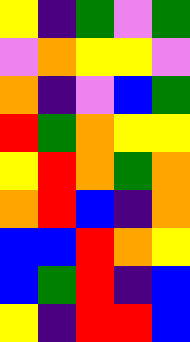[["yellow", "indigo", "green", "violet", "green"], ["violet", "orange", "yellow", "yellow", "violet"], ["orange", "indigo", "violet", "blue", "green"], ["red", "green", "orange", "yellow", "yellow"], ["yellow", "red", "orange", "green", "orange"], ["orange", "red", "blue", "indigo", "orange"], ["blue", "blue", "red", "orange", "yellow"], ["blue", "green", "red", "indigo", "blue"], ["yellow", "indigo", "red", "red", "blue"]]